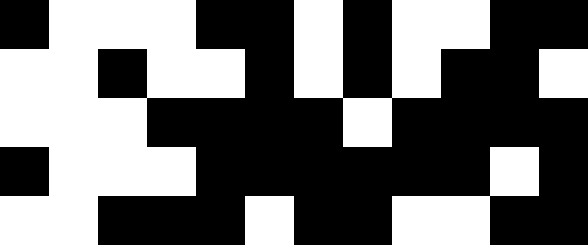[["black", "white", "white", "white", "black", "black", "white", "black", "white", "white", "black", "black"], ["white", "white", "black", "white", "white", "black", "white", "black", "white", "black", "black", "white"], ["white", "white", "white", "black", "black", "black", "black", "white", "black", "black", "black", "black"], ["black", "white", "white", "white", "black", "black", "black", "black", "black", "black", "white", "black"], ["white", "white", "black", "black", "black", "white", "black", "black", "white", "white", "black", "black"]]